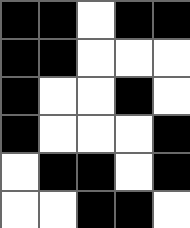[["black", "black", "white", "black", "black"], ["black", "black", "white", "white", "white"], ["black", "white", "white", "black", "white"], ["black", "white", "white", "white", "black"], ["white", "black", "black", "white", "black"], ["white", "white", "black", "black", "white"]]